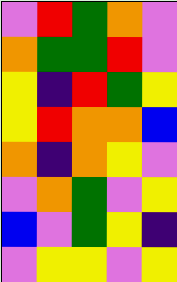[["violet", "red", "green", "orange", "violet"], ["orange", "green", "green", "red", "violet"], ["yellow", "indigo", "red", "green", "yellow"], ["yellow", "red", "orange", "orange", "blue"], ["orange", "indigo", "orange", "yellow", "violet"], ["violet", "orange", "green", "violet", "yellow"], ["blue", "violet", "green", "yellow", "indigo"], ["violet", "yellow", "yellow", "violet", "yellow"]]